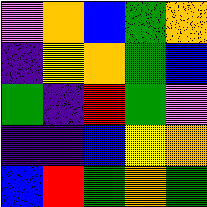[["violet", "orange", "blue", "green", "orange"], ["indigo", "yellow", "orange", "green", "blue"], ["green", "indigo", "red", "green", "violet"], ["indigo", "indigo", "blue", "yellow", "orange"], ["blue", "red", "green", "orange", "green"]]